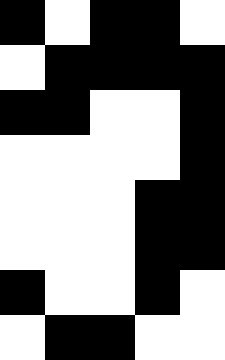[["black", "white", "black", "black", "white"], ["white", "black", "black", "black", "black"], ["black", "black", "white", "white", "black"], ["white", "white", "white", "white", "black"], ["white", "white", "white", "black", "black"], ["white", "white", "white", "black", "black"], ["black", "white", "white", "black", "white"], ["white", "black", "black", "white", "white"]]